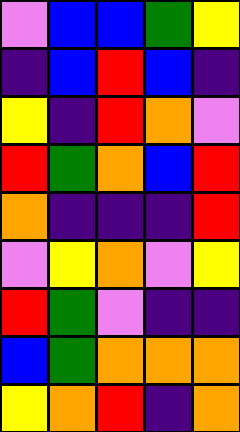[["violet", "blue", "blue", "green", "yellow"], ["indigo", "blue", "red", "blue", "indigo"], ["yellow", "indigo", "red", "orange", "violet"], ["red", "green", "orange", "blue", "red"], ["orange", "indigo", "indigo", "indigo", "red"], ["violet", "yellow", "orange", "violet", "yellow"], ["red", "green", "violet", "indigo", "indigo"], ["blue", "green", "orange", "orange", "orange"], ["yellow", "orange", "red", "indigo", "orange"]]